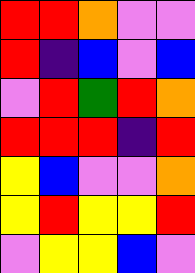[["red", "red", "orange", "violet", "violet"], ["red", "indigo", "blue", "violet", "blue"], ["violet", "red", "green", "red", "orange"], ["red", "red", "red", "indigo", "red"], ["yellow", "blue", "violet", "violet", "orange"], ["yellow", "red", "yellow", "yellow", "red"], ["violet", "yellow", "yellow", "blue", "violet"]]